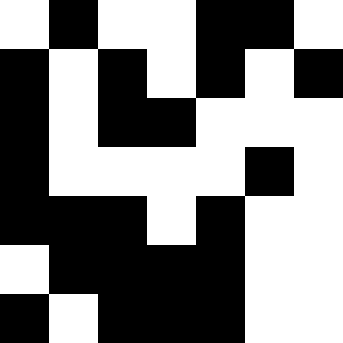[["white", "black", "white", "white", "black", "black", "white"], ["black", "white", "black", "white", "black", "white", "black"], ["black", "white", "black", "black", "white", "white", "white"], ["black", "white", "white", "white", "white", "black", "white"], ["black", "black", "black", "white", "black", "white", "white"], ["white", "black", "black", "black", "black", "white", "white"], ["black", "white", "black", "black", "black", "white", "white"]]